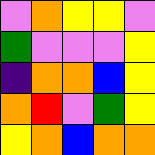[["violet", "orange", "yellow", "yellow", "violet"], ["green", "violet", "violet", "violet", "yellow"], ["indigo", "orange", "orange", "blue", "yellow"], ["orange", "red", "violet", "green", "yellow"], ["yellow", "orange", "blue", "orange", "orange"]]